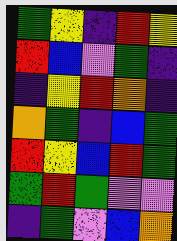[["green", "yellow", "indigo", "red", "yellow"], ["red", "blue", "violet", "green", "indigo"], ["indigo", "yellow", "red", "orange", "indigo"], ["orange", "green", "indigo", "blue", "green"], ["red", "yellow", "blue", "red", "green"], ["green", "red", "green", "violet", "violet"], ["indigo", "green", "violet", "blue", "orange"]]